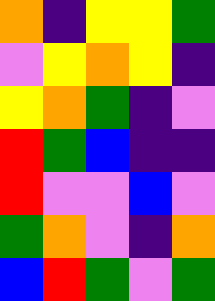[["orange", "indigo", "yellow", "yellow", "green"], ["violet", "yellow", "orange", "yellow", "indigo"], ["yellow", "orange", "green", "indigo", "violet"], ["red", "green", "blue", "indigo", "indigo"], ["red", "violet", "violet", "blue", "violet"], ["green", "orange", "violet", "indigo", "orange"], ["blue", "red", "green", "violet", "green"]]